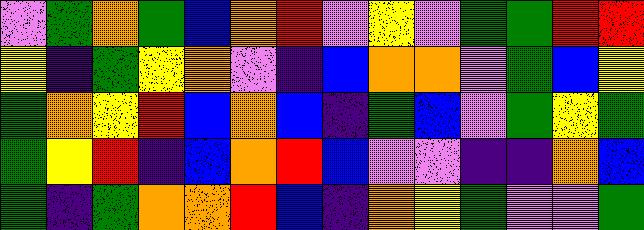[["violet", "green", "orange", "green", "blue", "orange", "red", "violet", "yellow", "violet", "green", "green", "red", "red"], ["yellow", "indigo", "green", "yellow", "orange", "violet", "indigo", "blue", "orange", "orange", "violet", "green", "blue", "yellow"], ["green", "orange", "yellow", "red", "blue", "orange", "blue", "indigo", "green", "blue", "violet", "green", "yellow", "green"], ["green", "yellow", "red", "indigo", "blue", "orange", "red", "blue", "violet", "violet", "indigo", "indigo", "orange", "blue"], ["green", "indigo", "green", "orange", "orange", "red", "blue", "indigo", "orange", "yellow", "green", "violet", "violet", "green"]]